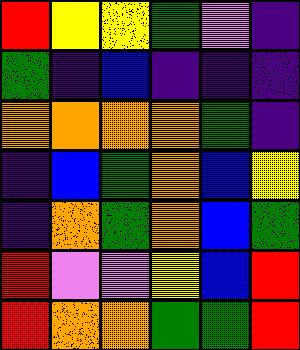[["red", "yellow", "yellow", "green", "violet", "indigo"], ["green", "indigo", "blue", "indigo", "indigo", "indigo"], ["orange", "orange", "orange", "orange", "green", "indigo"], ["indigo", "blue", "green", "orange", "blue", "yellow"], ["indigo", "orange", "green", "orange", "blue", "green"], ["red", "violet", "violet", "yellow", "blue", "red"], ["red", "orange", "orange", "green", "green", "red"]]